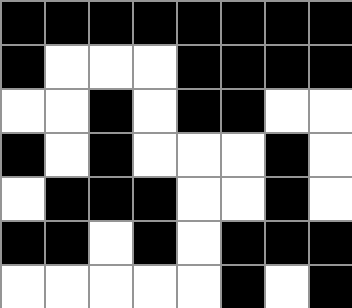[["black", "black", "black", "black", "black", "black", "black", "black"], ["black", "white", "white", "white", "black", "black", "black", "black"], ["white", "white", "black", "white", "black", "black", "white", "white"], ["black", "white", "black", "white", "white", "white", "black", "white"], ["white", "black", "black", "black", "white", "white", "black", "white"], ["black", "black", "white", "black", "white", "black", "black", "black"], ["white", "white", "white", "white", "white", "black", "white", "black"]]